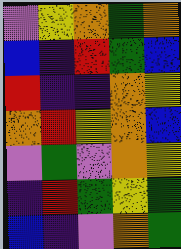[["violet", "yellow", "orange", "green", "orange"], ["blue", "indigo", "red", "green", "blue"], ["red", "indigo", "indigo", "orange", "yellow"], ["orange", "red", "yellow", "orange", "blue"], ["violet", "green", "violet", "orange", "yellow"], ["indigo", "red", "green", "yellow", "green"], ["blue", "indigo", "violet", "orange", "green"]]